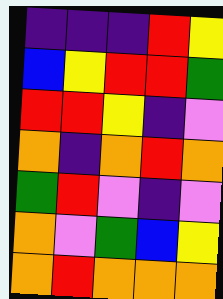[["indigo", "indigo", "indigo", "red", "yellow"], ["blue", "yellow", "red", "red", "green"], ["red", "red", "yellow", "indigo", "violet"], ["orange", "indigo", "orange", "red", "orange"], ["green", "red", "violet", "indigo", "violet"], ["orange", "violet", "green", "blue", "yellow"], ["orange", "red", "orange", "orange", "orange"]]